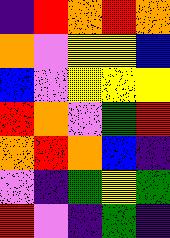[["indigo", "red", "orange", "red", "orange"], ["orange", "violet", "yellow", "yellow", "blue"], ["blue", "violet", "yellow", "yellow", "yellow"], ["red", "orange", "violet", "green", "red"], ["orange", "red", "orange", "blue", "indigo"], ["violet", "indigo", "green", "yellow", "green"], ["red", "violet", "indigo", "green", "indigo"]]